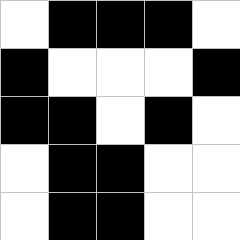[["white", "black", "black", "black", "white"], ["black", "white", "white", "white", "black"], ["black", "black", "white", "black", "white"], ["white", "black", "black", "white", "white"], ["white", "black", "black", "white", "white"]]